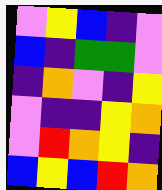[["violet", "yellow", "blue", "indigo", "violet"], ["blue", "indigo", "green", "green", "violet"], ["indigo", "orange", "violet", "indigo", "yellow"], ["violet", "indigo", "indigo", "yellow", "orange"], ["violet", "red", "orange", "yellow", "indigo"], ["blue", "yellow", "blue", "red", "orange"]]